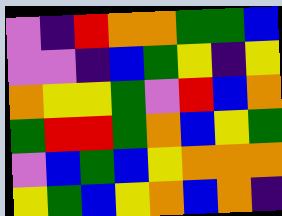[["violet", "indigo", "red", "orange", "orange", "green", "green", "blue"], ["violet", "violet", "indigo", "blue", "green", "yellow", "indigo", "yellow"], ["orange", "yellow", "yellow", "green", "violet", "red", "blue", "orange"], ["green", "red", "red", "green", "orange", "blue", "yellow", "green"], ["violet", "blue", "green", "blue", "yellow", "orange", "orange", "orange"], ["yellow", "green", "blue", "yellow", "orange", "blue", "orange", "indigo"]]